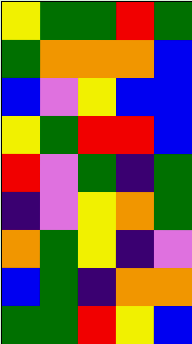[["yellow", "green", "green", "red", "green"], ["green", "orange", "orange", "orange", "blue"], ["blue", "violet", "yellow", "blue", "blue"], ["yellow", "green", "red", "red", "blue"], ["red", "violet", "green", "indigo", "green"], ["indigo", "violet", "yellow", "orange", "green"], ["orange", "green", "yellow", "indigo", "violet"], ["blue", "green", "indigo", "orange", "orange"], ["green", "green", "red", "yellow", "blue"]]